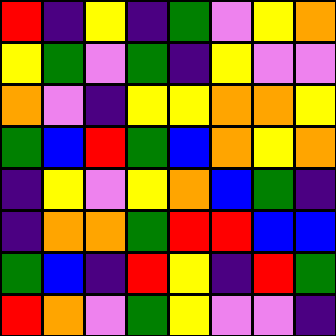[["red", "indigo", "yellow", "indigo", "green", "violet", "yellow", "orange"], ["yellow", "green", "violet", "green", "indigo", "yellow", "violet", "violet"], ["orange", "violet", "indigo", "yellow", "yellow", "orange", "orange", "yellow"], ["green", "blue", "red", "green", "blue", "orange", "yellow", "orange"], ["indigo", "yellow", "violet", "yellow", "orange", "blue", "green", "indigo"], ["indigo", "orange", "orange", "green", "red", "red", "blue", "blue"], ["green", "blue", "indigo", "red", "yellow", "indigo", "red", "green"], ["red", "orange", "violet", "green", "yellow", "violet", "violet", "indigo"]]